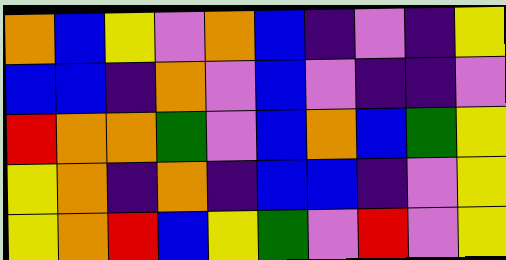[["orange", "blue", "yellow", "violet", "orange", "blue", "indigo", "violet", "indigo", "yellow"], ["blue", "blue", "indigo", "orange", "violet", "blue", "violet", "indigo", "indigo", "violet"], ["red", "orange", "orange", "green", "violet", "blue", "orange", "blue", "green", "yellow"], ["yellow", "orange", "indigo", "orange", "indigo", "blue", "blue", "indigo", "violet", "yellow"], ["yellow", "orange", "red", "blue", "yellow", "green", "violet", "red", "violet", "yellow"]]